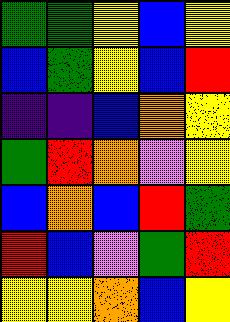[["green", "green", "yellow", "blue", "yellow"], ["blue", "green", "yellow", "blue", "red"], ["indigo", "indigo", "blue", "orange", "yellow"], ["green", "red", "orange", "violet", "yellow"], ["blue", "orange", "blue", "red", "green"], ["red", "blue", "violet", "green", "red"], ["yellow", "yellow", "orange", "blue", "yellow"]]